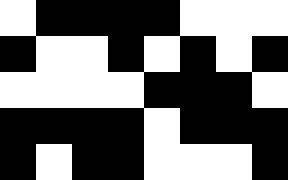[["white", "black", "black", "black", "black", "white", "white", "white"], ["black", "white", "white", "black", "white", "black", "white", "black"], ["white", "white", "white", "white", "black", "black", "black", "white"], ["black", "black", "black", "black", "white", "black", "black", "black"], ["black", "white", "black", "black", "white", "white", "white", "black"]]